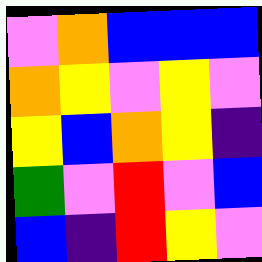[["violet", "orange", "blue", "blue", "blue"], ["orange", "yellow", "violet", "yellow", "violet"], ["yellow", "blue", "orange", "yellow", "indigo"], ["green", "violet", "red", "violet", "blue"], ["blue", "indigo", "red", "yellow", "violet"]]